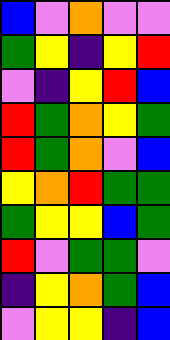[["blue", "violet", "orange", "violet", "violet"], ["green", "yellow", "indigo", "yellow", "red"], ["violet", "indigo", "yellow", "red", "blue"], ["red", "green", "orange", "yellow", "green"], ["red", "green", "orange", "violet", "blue"], ["yellow", "orange", "red", "green", "green"], ["green", "yellow", "yellow", "blue", "green"], ["red", "violet", "green", "green", "violet"], ["indigo", "yellow", "orange", "green", "blue"], ["violet", "yellow", "yellow", "indigo", "blue"]]